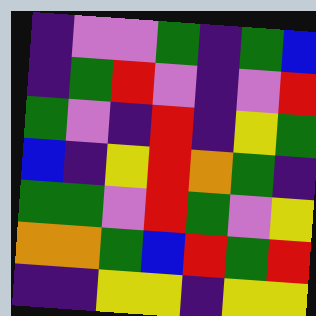[["indigo", "violet", "violet", "green", "indigo", "green", "blue"], ["indigo", "green", "red", "violet", "indigo", "violet", "red"], ["green", "violet", "indigo", "red", "indigo", "yellow", "green"], ["blue", "indigo", "yellow", "red", "orange", "green", "indigo"], ["green", "green", "violet", "red", "green", "violet", "yellow"], ["orange", "orange", "green", "blue", "red", "green", "red"], ["indigo", "indigo", "yellow", "yellow", "indigo", "yellow", "yellow"]]